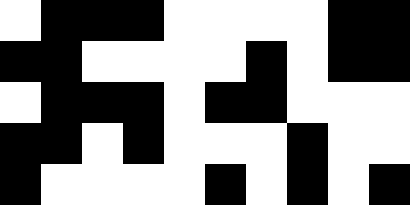[["white", "black", "black", "black", "white", "white", "white", "white", "black", "black"], ["black", "black", "white", "white", "white", "white", "black", "white", "black", "black"], ["white", "black", "black", "black", "white", "black", "black", "white", "white", "white"], ["black", "black", "white", "black", "white", "white", "white", "black", "white", "white"], ["black", "white", "white", "white", "white", "black", "white", "black", "white", "black"]]